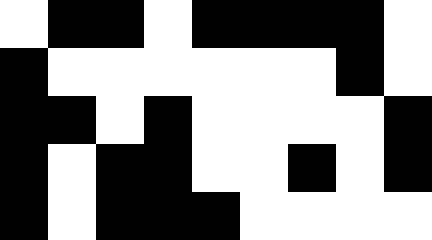[["white", "black", "black", "white", "black", "black", "black", "black", "white"], ["black", "white", "white", "white", "white", "white", "white", "black", "white"], ["black", "black", "white", "black", "white", "white", "white", "white", "black"], ["black", "white", "black", "black", "white", "white", "black", "white", "black"], ["black", "white", "black", "black", "black", "white", "white", "white", "white"]]